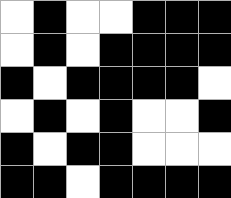[["white", "black", "white", "white", "black", "black", "black"], ["white", "black", "white", "black", "black", "black", "black"], ["black", "white", "black", "black", "black", "black", "white"], ["white", "black", "white", "black", "white", "white", "black"], ["black", "white", "black", "black", "white", "white", "white"], ["black", "black", "white", "black", "black", "black", "black"]]